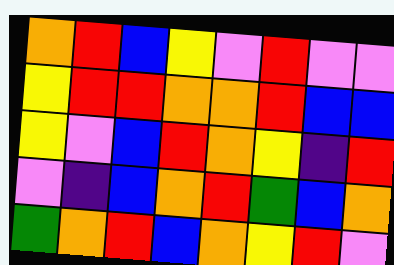[["orange", "red", "blue", "yellow", "violet", "red", "violet", "violet"], ["yellow", "red", "red", "orange", "orange", "red", "blue", "blue"], ["yellow", "violet", "blue", "red", "orange", "yellow", "indigo", "red"], ["violet", "indigo", "blue", "orange", "red", "green", "blue", "orange"], ["green", "orange", "red", "blue", "orange", "yellow", "red", "violet"]]